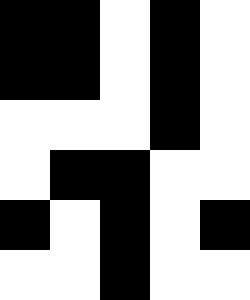[["black", "black", "white", "black", "white"], ["black", "black", "white", "black", "white"], ["white", "white", "white", "black", "white"], ["white", "black", "black", "white", "white"], ["black", "white", "black", "white", "black"], ["white", "white", "black", "white", "white"]]